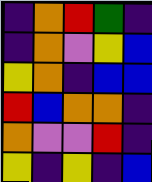[["indigo", "orange", "red", "green", "indigo"], ["indigo", "orange", "violet", "yellow", "blue"], ["yellow", "orange", "indigo", "blue", "blue"], ["red", "blue", "orange", "orange", "indigo"], ["orange", "violet", "violet", "red", "indigo"], ["yellow", "indigo", "yellow", "indigo", "blue"]]